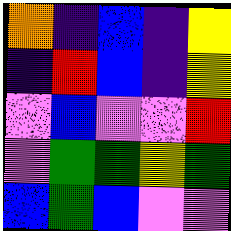[["orange", "indigo", "blue", "indigo", "yellow"], ["indigo", "red", "blue", "indigo", "yellow"], ["violet", "blue", "violet", "violet", "red"], ["violet", "green", "green", "yellow", "green"], ["blue", "green", "blue", "violet", "violet"]]